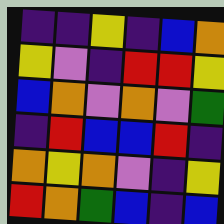[["indigo", "indigo", "yellow", "indigo", "blue", "orange"], ["yellow", "violet", "indigo", "red", "red", "yellow"], ["blue", "orange", "violet", "orange", "violet", "green"], ["indigo", "red", "blue", "blue", "red", "indigo"], ["orange", "yellow", "orange", "violet", "indigo", "yellow"], ["red", "orange", "green", "blue", "indigo", "blue"]]